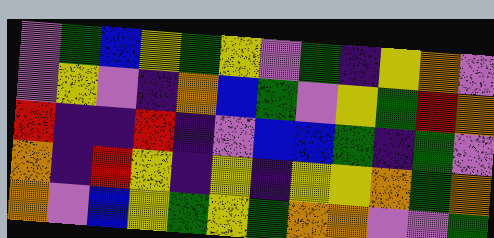[["violet", "green", "blue", "yellow", "green", "yellow", "violet", "green", "indigo", "yellow", "orange", "violet"], ["violet", "yellow", "violet", "indigo", "orange", "blue", "green", "violet", "yellow", "green", "red", "orange"], ["red", "indigo", "indigo", "red", "indigo", "violet", "blue", "blue", "green", "indigo", "green", "violet"], ["orange", "indigo", "red", "yellow", "indigo", "yellow", "indigo", "yellow", "yellow", "orange", "green", "orange"], ["orange", "violet", "blue", "yellow", "green", "yellow", "green", "orange", "orange", "violet", "violet", "green"]]